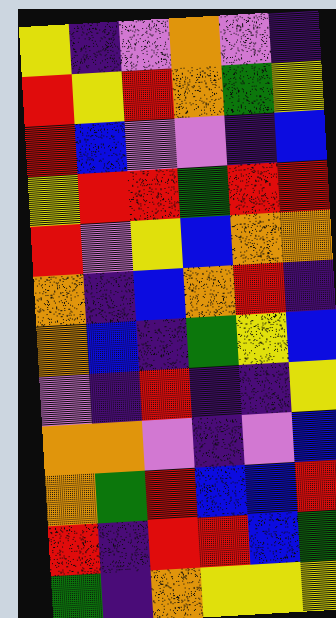[["yellow", "indigo", "violet", "orange", "violet", "indigo"], ["red", "yellow", "red", "orange", "green", "yellow"], ["red", "blue", "violet", "violet", "indigo", "blue"], ["yellow", "red", "red", "green", "red", "red"], ["red", "violet", "yellow", "blue", "orange", "orange"], ["orange", "indigo", "blue", "orange", "red", "indigo"], ["orange", "blue", "indigo", "green", "yellow", "blue"], ["violet", "indigo", "red", "indigo", "indigo", "yellow"], ["orange", "orange", "violet", "indigo", "violet", "blue"], ["orange", "green", "red", "blue", "blue", "red"], ["red", "indigo", "red", "red", "blue", "green"], ["green", "indigo", "orange", "yellow", "yellow", "yellow"]]